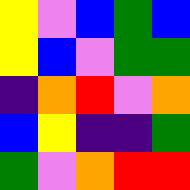[["yellow", "violet", "blue", "green", "blue"], ["yellow", "blue", "violet", "green", "green"], ["indigo", "orange", "red", "violet", "orange"], ["blue", "yellow", "indigo", "indigo", "green"], ["green", "violet", "orange", "red", "red"]]